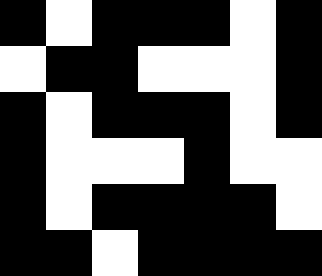[["black", "white", "black", "black", "black", "white", "black"], ["white", "black", "black", "white", "white", "white", "black"], ["black", "white", "black", "black", "black", "white", "black"], ["black", "white", "white", "white", "black", "white", "white"], ["black", "white", "black", "black", "black", "black", "white"], ["black", "black", "white", "black", "black", "black", "black"]]